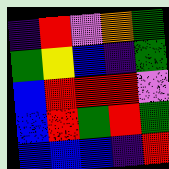[["indigo", "red", "violet", "orange", "green"], ["green", "yellow", "blue", "indigo", "green"], ["blue", "red", "red", "red", "violet"], ["blue", "red", "green", "red", "green"], ["blue", "blue", "blue", "indigo", "red"]]